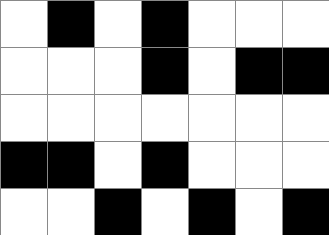[["white", "black", "white", "black", "white", "white", "white"], ["white", "white", "white", "black", "white", "black", "black"], ["white", "white", "white", "white", "white", "white", "white"], ["black", "black", "white", "black", "white", "white", "white"], ["white", "white", "black", "white", "black", "white", "black"]]